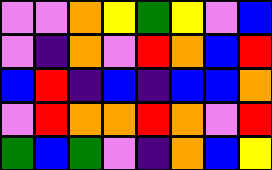[["violet", "violet", "orange", "yellow", "green", "yellow", "violet", "blue"], ["violet", "indigo", "orange", "violet", "red", "orange", "blue", "red"], ["blue", "red", "indigo", "blue", "indigo", "blue", "blue", "orange"], ["violet", "red", "orange", "orange", "red", "orange", "violet", "red"], ["green", "blue", "green", "violet", "indigo", "orange", "blue", "yellow"]]